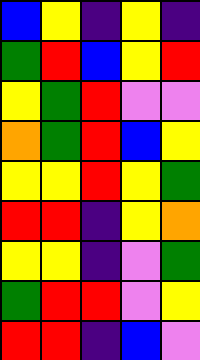[["blue", "yellow", "indigo", "yellow", "indigo"], ["green", "red", "blue", "yellow", "red"], ["yellow", "green", "red", "violet", "violet"], ["orange", "green", "red", "blue", "yellow"], ["yellow", "yellow", "red", "yellow", "green"], ["red", "red", "indigo", "yellow", "orange"], ["yellow", "yellow", "indigo", "violet", "green"], ["green", "red", "red", "violet", "yellow"], ["red", "red", "indigo", "blue", "violet"]]